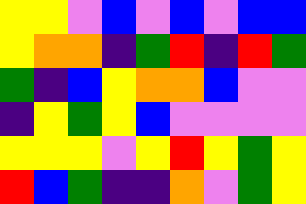[["yellow", "yellow", "violet", "blue", "violet", "blue", "violet", "blue", "blue"], ["yellow", "orange", "orange", "indigo", "green", "red", "indigo", "red", "green"], ["green", "indigo", "blue", "yellow", "orange", "orange", "blue", "violet", "violet"], ["indigo", "yellow", "green", "yellow", "blue", "violet", "violet", "violet", "violet"], ["yellow", "yellow", "yellow", "violet", "yellow", "red", "yellow", "green", "yellow"], ["red", "blue", "green", "indigo", "indigo", "orange", "violet", "green", "yellow"]]